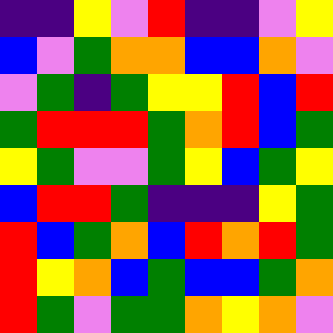[["indigo", "indigo", "yellow", "violet", "red", "indigo", "indigo", "violet", "yellow"], ["blue", "violet", "green", "orange", "orange", "blue", "blue", "orange", "violet"], ["violet", "green", "indigo", "green", "yellow", "yellow", "red", "blue", "red"], ["green", "red", "red", "red", "green", "orange", "red", "blue", "green"], ["yellow", "green", "violet", "violet", "green", "yellow", "blue", "green", "yellow"], ["blue", "red", "red", "green", "indigo", "indigo", "indigo", "yellow", "green"], ["red", "blue", "green", "orange", "blue", "red", "orange", "red", "green"], ["red", "yellow", "orange", "blue", "green", "blue", "blue", "green", "orange"], ["red", "green", "violet", "green", "green", "orange", "yellow", "orange", "violet"]]